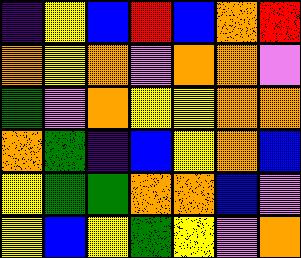[["indigo", "yellow", "blue", "red", "blue", "orange", "red"], ["orange", "yellow", "orange", "violet", "orange", "orange", "violet"], ["green", "violet", "orange", "yellow", "yellow", "orange", "orange"], ["orange", "green", "indigo", "blue", "yellow", "orange", "blue"], ["yellow", "green", "green", "orange", "orange", "blue", "violet"], ["yellow", "blue", "yellow", "green", "yellow", "violet", "orange"]]